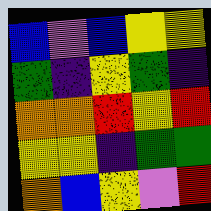[["blue", "violet", "blue", "yellow", "yellow"], ["green", "indigo", "yellow", "green", "indigo"], ["orange", "orange", "red", "yellow", "red"], ["yellow", "yellow", "indigo", "green", "green"], ["orange", "blue", "yellow", "violet", "red"]]